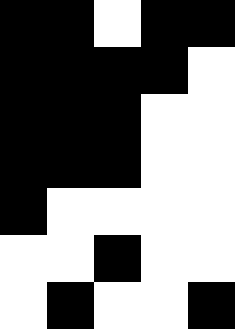[["black", "black", "white", "black", "black"], ["black", "black", "black", "black", "white"], ["black", "black", "black", "white", "white"], ["black", "black", "black", "white", "white"], ["black", "white", "white", "white", "white"], ["white", "white", "black", "white", "white"], ["white", "black", "white", "white", "black"]]